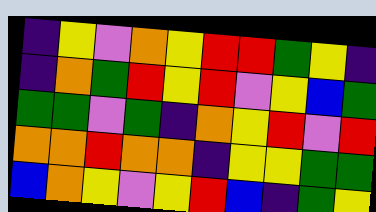[["indigo", "yellow", "violet", "orange", "yellow", "red", "red", "green", "yellow", "indigo"], ["indigo", "orange", "green", "red", "yellow", "red", "violet", "yellow", "blue", "green"], ["green", "green", "violet", "green", "indigo", "orange", "yellow", "red", "violet", "red"], ["orange", "orange", "red", "orange", "orange", "indigo", "yellow", "yellow", "green", "green"], ["blue", "orange", "yellow", "violet", "yellow", "red", "blue", "indigo", "green", "yellow"]]